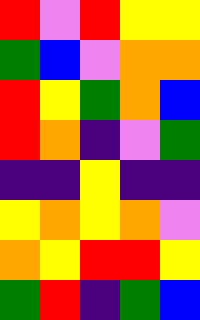[["red", "violet", "red", "yellow", "yellow"], ["green", "blue", "violet", "orange", "orange"], ["red", "yellow", "green", "orange", "blue"], ["red", "orange", "indigo", "violet", "green"], ["indigo", "indigo", "yellow", "indigo", "indigo"], ["yellow", "orange", "yellow", "orange", "violet"], ["orange", "yellow", "red", "red", "yellow"], ["green", "red", "indigo", "green", "blue"]]